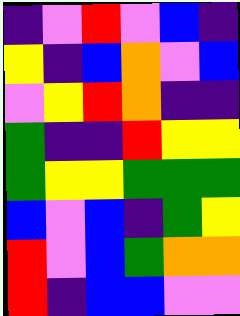[["indigo", "violet", "red", "violet", "blue", "indigo"], ["yellow", "indigo", "blue", "orange", "violet", "blue"], ["violet", "yellow", "red", "orange", "indigo", "indigo"], ["green", "indigo", "indigo", "red", "yellow", "yellow"], ["green", "yellow", "yellow", "green", "green", "green"], ["blue", "violet", "blue", "indigo", "green", "yellow"], ["red", "violet", "blue", "green", "orange", "orange"], ["red", "indigo", "blue", "blue", "violet", "violet"]]